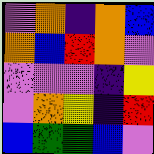[["violet", "orange", "indigo", "orange", "blue"], ["orange", "blue", "red", "orange", "violet"], ["violet", "violet", "violet", "indigo", "yellow"], ["violet", "orange", "yellow", "indigo", "red"], ["blue", "green", "green", "blue", "violet"]]